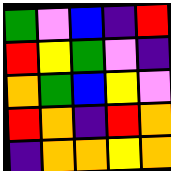[["green", "violet", "blue", "indigo", "red"], ["red", "yellow", "green", "violet", "indigo"], ["orange", "green", "blue", "yellow", "violet"], ["red", "orange", "indigo", "red", "orange"], ["indigo", "orange", "orange", "yellow", "orange"]]